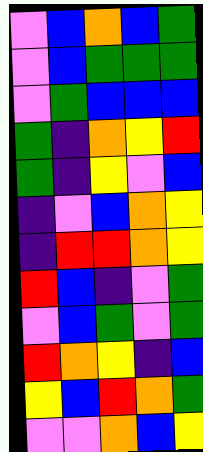[["violet", "blue", "orange", "blue", "green"], ["violet", "blue", "green", "green", "green"], ["violet", "green", "blue", "blue", "blue"], ["green", "indigo", "orange", "yellow", "red"], ["green", "indigo", "yellow", "violet", "blue"], ["indigo", "violet", "blue", "orange", "yellow"], ["indigo", "red", "red", "orange", "yellow"], ["red", "blue", "indigo", "violet", "green"], ["violet", "blue", "green", "violet", "green"], ["red", "orange", "yellow", "indigo", "blue"], ["yellow", "blue", "red", "orange", "green"], ["violet", "violet", "orange", "blue", "yellow"]]